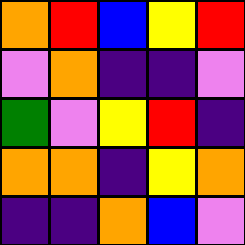[["orange", "red", "blue", "yellow", "red"], ["violet", "orange", "indigo", "indigo", "violet"], ["green", "violet", "yellow", "red", "indigo"], ["orange", "orange", "indigo", "yellow", "orange"], ["indigo", "indigo", "orange", "blue", "violet"]]